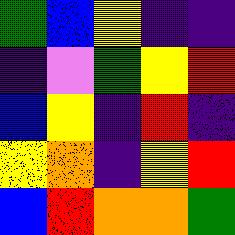[["green", "blue", "yellow", "indigo", "indigo"], ["indigo", "violet", "green", "yellow", "red"], ["blue", "yellow", "indigo", "red", "indigo"], ["yellow", "orange", "indigo", "yellow", "red"], ["blue", "red", "orange", "orange", "green"]]